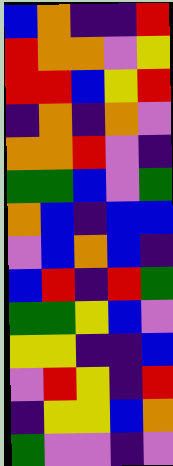[["blue", "orange", "indigo", "indigo", "red"], ["red", "orange", "orange", "violet", "yellow"], ["red", "red", "blue", "yellow", "red"], ["indigo", "orange", "indigo", "orange", "violet"], ["orange", "orange", "red", "violet", "indigo"], ["green", "green", "blue", "violet", "green"], ["orange", "blue", "indigo", "blue", "blue"], ["violet", "blue", "orange", "blue", "indigo"], ["blue", "red", "indigo", "red", "green"], ["green", "green", "yellow", "blue", "violet"], ["yellow", "yellow", "indigo", "indigo", "blue"], ["violet", "red", "yellow", "indigo", "red"], ["indigo", "yellow", "yellow", "blue", "orange"], ["green", "violet", "violet", "indigo", "violet"]]